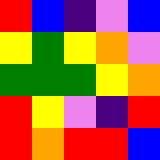[["red", "blue", "indigo", "violet", "blue"], ["yellow", "green", "yellow", "orange", "violet"], ["green", "green", "green", "yellow", "orange"], ["red", "yellow", "violet", "indigo", "red"], ["red", "orange", "red", "red", "blue"]]